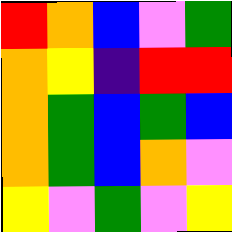[["red", "orange", "blue", "violet", "green"], ["orange", "yellow", "indigo", "red", "red"], ["orange", "green", "blue", "green", "blue"], ["orange", "green", "blue", "orange", "violet"], ["yellow", "violet", "green", "violet", "yellow"]]